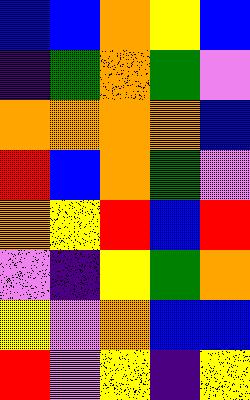[["blue", "blue", "orange", "yellow", "blue"], ["indigo", "green", "orange", "green", "violet"], ["orange", "orange", "orange", "orange", "blue"], ["red", "blue", "orange", "green", "violet"], ["orange", "yellow", "red", "blue", "red"], ["violet", "indigo", "yellow", "green", "orange"], ["yellow", "violet", "orange", "blue", "blue"], ["red", "violet", "yellow", "indigo", "yellow"]]